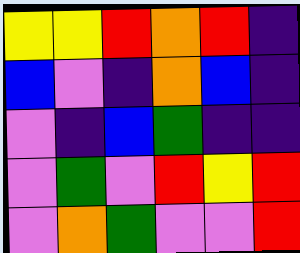[["yellow", "yellow", "red", "orange", "red", "indigo"], ["blue", "violet", "indigo", "orange", "blue", "indigo"], ["violet", "indigo", "blue", "green", "indigo", "indigo"], ["violet", "green", "violet", "red", "yellow", "red"], ["violet", "orange", "green", "violet", "violet", "red"]]